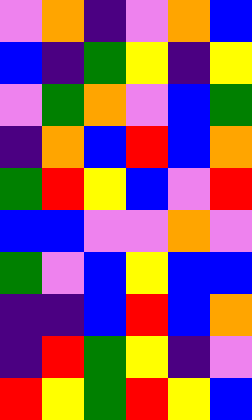[["violet", "orange", "indigo", "violet", "orange", "blue"], ["blue", "indigo", "green", "yellow", "indigo", "yellow"], ["violet", "green", "orange", "violet", "blue", "green"], ["indigo", "orange", "blue", "red", "blue", "orange"], ["green", "red", "yellow", "blue", "violet", "red"], ["blue", "blue", "violet", "violet", "orange", "violet"], ["green", "violet", "blue", "yellow", "blue", "blue"], ["indigo", "indigo", "blue", "red", "blue", "orange"], ["indigo", "red", "green", "yellow", "indigo", "violet"], ["red", "yellow", "green", "red", "yellow", "blue"]]